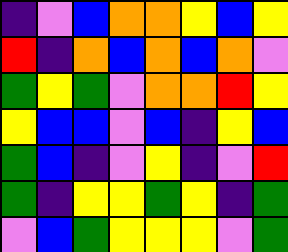[["indigo", "violet", "blue", "orange", "orange", "yellow", "blue", "yellow"], ["red", "indigo", "orange", "blue", "orange", "blue", "orange", "violet"], ["green", "yellow", "green", "violet", "orange", "orange", "red", "yellow"], ["yellow", "blue", "blue", "violet", "blue", "indigo", "yellow", "blue"], ["green", "blue", "indigo", "violet", "yellow", "indigo", "violet", "red"], ["green", "indigo", "yellow", "yellow", "green", "yellow", "indigo", "green"], ["violet", "blue", "green", "yellow", "yellow", "yellow", "violet", "green"]]